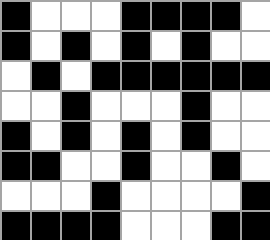[["black", "white", "white", "white", "black", "black", "black", "black", "white"], ["black", "white", "black", "white", "black", "white", "black", "white", "white"], ["white", "black", "white", "black", "black", "black", "black", "black", "black"], ["white", "white", "black", "white", "white", "white", "black", "white", "white"], ["black", "white", "black", "white", "black", "white", "black", "white", "white"], ["black", "black", "white", "white", "black", "white", "white", "black", "white"], ["white", "white", "white", "black", "white", "white", "white", "white", "black"], ["black", "black", "black", "black", "white", "white", "white", "black", "black"]]